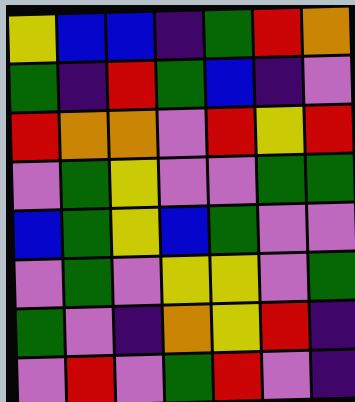[["yellow", "blue", "blue", "indigo", "green", "red", "orange"], ["green", "indigo", "red", "green", "blue", "indigo", "violet"], ["red", "orange", "orange", "violet", "red", "yellow", "red"], ["violet", "green", "yellow", "violet", "violet", "green", "green"], ["blue", "green", "yellow", "blue", "green", "violet", "violet"], ["violet", "green", "violet", "yellow", "yellow", "violet", "green"], ["green", "violet", "indigo", "orange", "yellow", "red", "indigo"], ["violet", "red", "violet", "green", "red", "violet", "indigo"]]